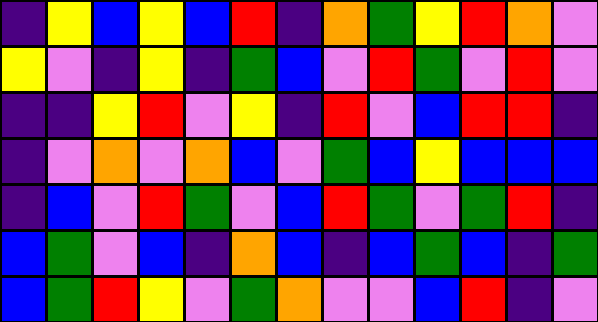[["indigo", "yellow", "blue", "yellow", "blue", "red", "indigo", "orange", "green", "yellow", "red", "orange", "violet"], ["yellow", "violet", "indigo", "yellow", "indigo", "green", "blue", "violet", "red", "green", "violet", "red", "violet"], ["indigo", "indigo", "yellow", "red", "violet", "yellow", "indigo", "red", "violet", "blue", "red", "red", "indigo"], ["indigo", "violet", "orange", "violet", "orange", "blue", "violet", "green", "blue", "yellow", "blue", "blue", "blue"], ["indigo", "blue", "violet", "red", "green", "violet", "blue", "red", "green", "violet", "green", "red", "indigo"], ["blue", "green", "violet", "blue", "indigo", "orange", "blue", "indigo", "blue", "green", "blue", "indigo", "green"], ["blue", "green", "red", "yellow", "violet", "green", "orange", "violet", "violet", "blue", "red", "indigo", "violet"]]